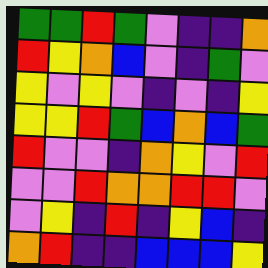[["green", "green", "red", "green", "violet", "indigo", "indigo", "orange"], ["red", "yellow", "orange", "blue", "violet", "indigo", "green", "violet"], ["yellow", "violet", "yellow", "violet", "indigo", "violet", "indigo", "yellow"], ["yellow", "yellow", "red", "green", "blue", "orange", "blue", "green"], ["red", "violet", "violet", "indigo", "orange", "yellow", "violet", "red"], ["violet", "violet", "red", "orange", "orange", "red", "red", "violet"], ["violet", "yellow", "indigo", "red", "indigo", "yellow", "blue", "indigo"], ["orange", "red", "indigo", "indigo", "blue", "blue", "blue", "yellow"]]